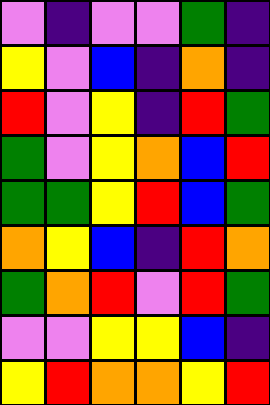[["violet", "indigo", "violet", "violet", "green", "indigo"], ["yellow", "violet", "blue", "indigo", "orange", "indigo"], ["red", "violet", "yellow", "indigo", "red", "green"], ["green", "violet", "yellow", "orange", "blue", "red"], ["green", "green", "yellow", "red", "blue", "green"], ["orange", "yellow", "blue", "indigo", "red", "orange"], ["green", "orange", "red", "violet", "red", "green"], ["violet", "violet", "yellow", "yellow", "blue", "indigo"], ["yellow", "red", "orange", "orange", "yellow", "red"]]